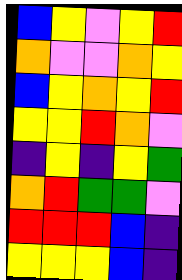[["blue", "yellow", "violet", "yellow", "red"], ["orange", "violet", "violet", "orange", "yellow"], ["blue", "yellow", "orange", "yellow", "red"], ["yellow", "yellow", "red", "orange", "violet"], ["indigo", "yellow", "indigo", "yellow", "green"], ["orange", "red", "green", "green", "violet"], ["red", "red", "red", "blue", "indigo"], ["yellow", "yellow", "yellow", "blue", "indigo"]]